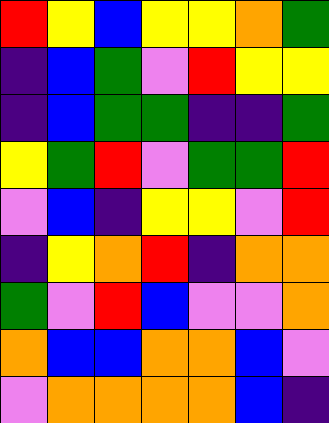[["red", "yellow", "blue", "yellow", "yellow", "orange", "green"], ["indigo", "blue", "green", "violet", "red", "yellow", "yellow"], ["indigo", "blue", "green", "green", "indigo", "indigo", "green"], ["yellow", "green", "red", "violet", "green", "green", "red"], ["violet", "blue", "indigo", "yellow", "yellow", "violet", "red"], ["indigo", "yellow", "orange", "red", "indigo", "orange", "orange"], ["green", "violet", "red", "blue", "violet", "violet", "orange"], ["orange", "blue", "blue", "orange", "orange", "blue", "violet"], ["violet", "orange", "orange", "orange", "orange", "blue", "indigo"]]